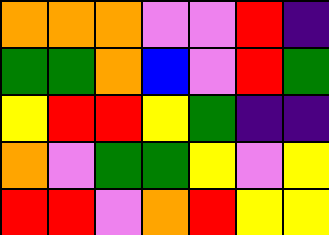[["orange", "orange", "orange", "violet", "violet", "red", "indigo"], ["green", "green", "orange", "blue", "violet", "red", "green"], ["yellow", "red", "red", "yellow", "green", "indigo", "indigo"], ["orange", "violet", "green", "green", "yellow", "violet", "yellow"], ["red", "red", "violet", "orange", "red", "yellow", "yellow"]]